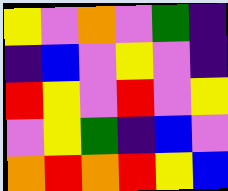[["yellow", "violet", "orange", "violet", "green", "indigo"], ["indigo", "blue", "violet", "yellow", "violet", "indigo"], ["red", "yellow", "violet", "red", "violet", "yellow"], ["violet", "yellow", "green", "indigo", "blue", "violet"], ["orange", "red", "orange", "red", "yellow", "blue"]]